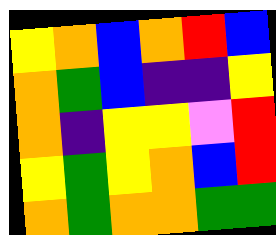[["yellow", "orange", "blue", "orange", "red", "blue"], ["orange", "green", "blue", "indigo", "indigo", "yellow"], ["orange", "indigo", "yellow", "yellow", "violet", "red"], ["yellow", "green", "yellow", "orange", "blue", "red"], ["orange", "green", "orange", "orange", "green", "green"]]